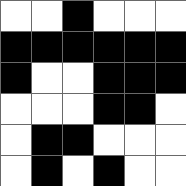[["white", "white", "black", "white", "white", "white"], ["black", "black", "black", "black", "black", "black"], ["black", "white", "white", "black", "black", "black"], ["white", "white", "white", "black", "black", "white"], ["white", "black", "black", "white", "white", "white"], ["white", "black", "white", "black", "white", "white"]]